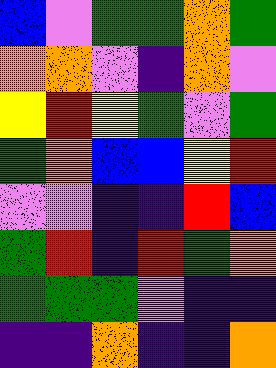[["blue", "violet", "green", "green", "orange", "green"], ["orange", "orange", "violet", "indigo", "orange", "violet"], ["yellow", "red", "yellow", "green", "violet", "green"], ["green", "orange", "blue", "blue", "yellow", "red"], ["violet", "violet", "indigo", "indigo", "red", "blue"], ["green", "red", "indigo", "red", "green", "orange"], ["green", "green", "green", "violet", "indigo", "indigo"], ["indigo", "indigo", "orange", "indigo", "indigo", "orange"]]